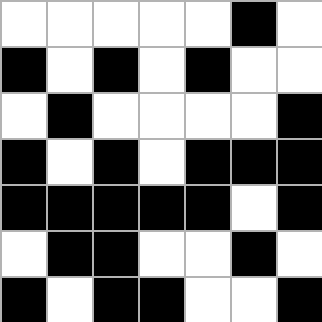[["white", "white", "white", "white", "white", "black", "white"], ["black", "white", "black", "white", "black", "white", "white"], ["white", "black", "white", "white", "white", "white", "black"], ["black", "white", "black", "white", "black", "black", "black"], ["black", "black", "black", "black", "black", "white", "black"], ["white", "black", "black", "white", "white", "black", "white"], ["black", "white", "black", "black", "white", "white", "black"]]